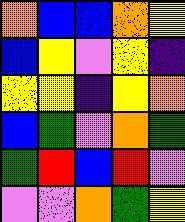[["orange", "blue", "blue", "orange", "yellow"], ["blue", "yellow", "violet", "yellow", "indigo"], ["yellow", "yellow", "indigo", "yellow", "orange"], ["blue", "green", "violet", "orange", "green"], ["green", "red", "blue", "red", "violet"], ["violet", "violet", "orange", "green", "yellow"]]